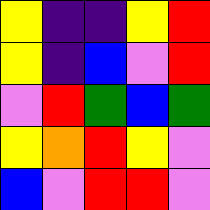[["yellow", "indigo", "indigo", "yellow", "red"], ["yellow", "indigo", "blue", "violet", "red"], ["violet", "red", "green", "blue", "green"], ["yellow", "orange", "red", "yellow", "violet"], ["blue", "violet", "red", "red", "violet"]]